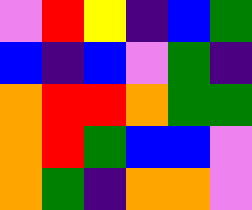[["violet", "red", "yellow", "indigo", "blue", "green"], ["blue", "indigo", "blue", "violet", "green", "indigo"], ["orange", "red", "red", "orange", "green", "green"], ["orange", "red", "green", "blue", "blue", "violet"], ["orange", "green", "indigo", "orange", "orange", "violet"]]